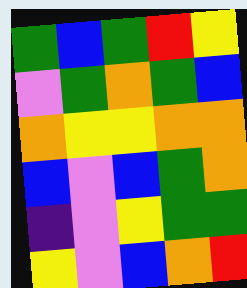[["green", "blue", "green", "red", "yellow"], ["violet", "green", "orange", "green", "blue"], ["orange", "yellow", "yellow", "orange", "orange"], ["blue", "violet", "blue", "green", "orange"], ["indigo", "violet", "yellow", "green", "green"], ["yellow", "violet", "blue", "orange", "red"]]